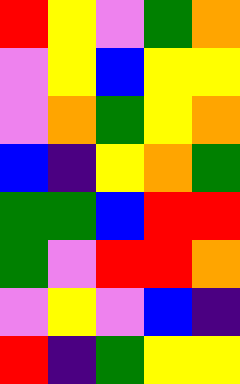[["red", "yellow", "violet", "green", "orange"], ["violet", "yellow", "blue", "yellow", "yellow"], ["violet", "orange", "green", "yellow", "orange"], ["blue", "indigo", "yellow", "orange", "green"], ["green", "green", "blue", "red", "red"], ["green", "violet", "red", "red", "orange"], ["violet", "yellow", "violet", "blue", "indigo"], ["red", "indigo", "green", "yellow", "yellow"]]